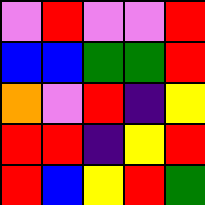[["violet", "red", "violet", "violet", "red"], ["blue", "blue", "green", "green", "red"], ["orange", "violet", "red", "indigo", "yellow"], ["red", "red", "indigo", "yellow", "red"], ["red", "blue", "yellow", "red", "green"]]